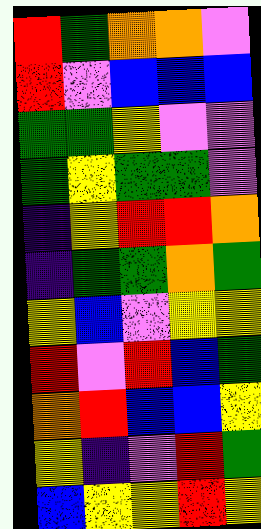[["red", "green", "orange", "orange", "violet"], ["red", "violet", "blue", "blue", "blue"], ["green", "green", "yellow", "violet", "violet"], ["green", "yellow", "green", "green", "violet"], ["indigo", "yellow", "red", "red", "orange"], ["indigo", "green", "green", "orange", "green"], ["yellow", "blue", "violet", "yellow", "yellow"], ["red", "violet", "red", "blue", "green"], ["orange", "red", "blue", "blue", "yellow"], ["yellow", "indigo", "violet", "red", "green"], ["blue", "yellow", "yellow", "red", "yellow"]]